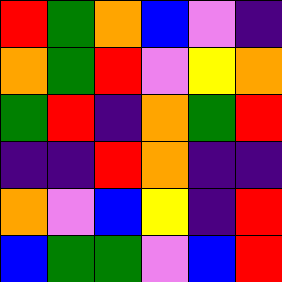[["red", "green", "orange", "blue", "violet", "indigo"], ["orange", "green", "red", "violet", "yellow", "orange"], ["green", "red", "indigo", "orange", "green", "red"], ["indigo", "indigo", "red", "orange", "indigo", "indigo"], ["orange", "violet", "blue", "yellow", "indigo", "red"], ["blue", "green", "green", "violet", "blue", "red"]]